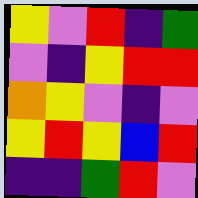[["yellow", "violet", "red", "indigo", "green"], ["violet", "indigo", "yellow", "red", "red"], ["orange", "yellow", "violet", "indigo", "violet"], ["yellow", "red", "yellow", "blue", "red"], ["indigo", "indigo", "green", "red", "violet"]]